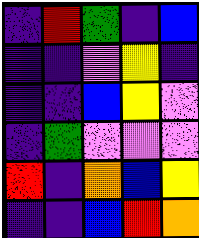[["indigo", "red", "green", "indigo", "blue"], ["indigo", "indigo", "violet", "yellow", "indigo"], ["indigo", "indigo", "blue", "yellow", "violet"], ["indigo", "green", "violet", "violet", "violet"], ["red", "indigo", "orange", "blue", "yellow"], ["indigo", "indigo", "blue", "red", "orange"]]